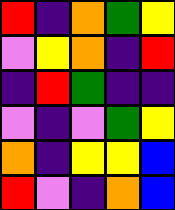[["red", "indigo", "orange", "green", "yellow"], ["violet", "yellow", "orange", "indigo", "red"], ["indigo", "red", "green", "indigo", "indigo"], ["violet", "indigo", "violet", "green", "yellow"], ["orange", "indigo", "yellow", "yellow", "blue"], ["red", "violet", "indigo", "orange", "blue"]]